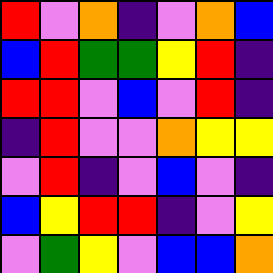[["red", "violet", "orange", "indigo", "violet", "orange", "blue"], ["blue", "red", "green", "green", "yellow", "red", "indigo"], ["red", "red", "violet", "blue", "violet", "red", "indigo"], ["indigo", "red", "violet", "violet", "orange", "yellow", "yellow"], ["violet", "red", "indigo", "violet", "blue", "violet", "indigo"], ["blue", "yellow", "red", "red", "indigo", "violet", "yellow"], ["violet", "green", "yellow", "violet", "blue", "blue", "orange"]]